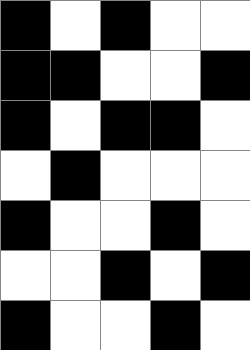[["black", "white", "black", "white", "white"], ["black", "black", "white", "white", "black"], ["black", "white", "black", "black", "white"], ["white", "black", "white", "white", "white"], ["black", "white", "white", "black", "white"], ["white", "white", "black", "white", "black"], ["black", "white", "white", "black", "white"]]